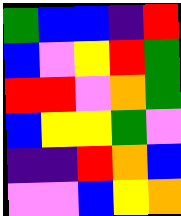[["green", "blue", "blue", "indigo", "red"], ["blue", "violet", "yellow", "red", "green"], ["red", "red", "violet", "orange", "green"], ["blue", "yellow", "yellow", "green", "violet"], ["indigo", "indigo", "red", "orange", "blue"], ["violet", "violet", "blue", "yellow", "orange"]]